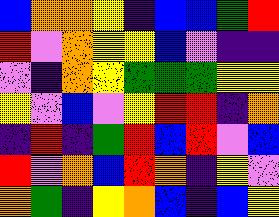[["blue", "orange", "orange", "yellow", "indigo", "blue", "blue", "green", "red"], ["red", "violet", "orange", "yellow", "yellow", "blue", "violet", "indigo", "indigo"], ["violet", "indigo", "orange", "yellow", "green", "green", "green", "yellow", "yellow"], ["yellow", "violet", "blue", "violet", "yellow", "red", "red", "indigo", "orange"], ["indigo", "red", "indigo", "green", "red", "blue", "red", "violet", "blue"], ["red", "violet", "orange", "blue", "red", "orange", "indigo", "yellow", "violet"], ["orange", "green", "indigo", "yellow", "orange", "blue", "indigo", "blue", "yellow"]]